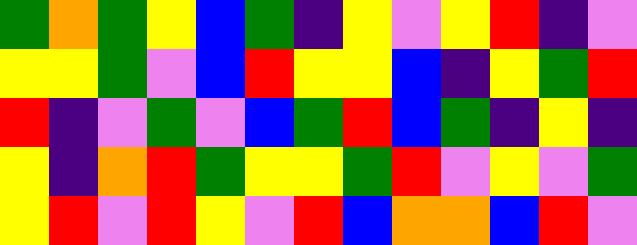[["green", "orange", "green", "yellow", "blue", "green", "indigo", "yellow", "violet", "yellow", "red", "indigo", "violet"], ["yellow", "yellow", "green", "violet", "blue", "red", "yellow", "yellow", "blue", "indigo", "yellow", "green", "red"], ["red", "indigo", "violet", "green", "violet", "blue", "green", "red", "blue", "green", "indigo", "yellow", "indigo"], ["yellow", "indigo", "orange", "red", "green", "yellow", "yellow", "green", "red", "violet", "yellow", "violet", "green"], ["yellow", "red", "violet", "red", "yellow", "violet", "red", "blue", "orange", "orange", "blue", "red", "violet"]]